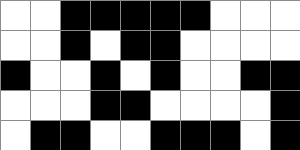[["white", "white", "black", "black", "black", "black", "black", "white", "white", "white"], ["white", "white", "black", "white", "black", "black", "white", "white", "white", "white"], ["black", "white", "white", "black", "white", "black", "white", "white", "black", "black"], ["white", "white", "white", "black", "black", "white", "white", "white", "white", "black"], ["white", "black", "black", "white", "white", "black", "black", "black", "white", "black"]]